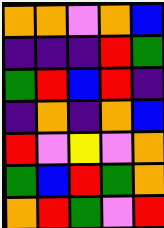[["orange", "orange", "violet", "orange", "blue"], ["indigo", "indigo", "indigo", "red", "green"], ["green", "red", "blue", "red", "indigo"], ["indigo", "orange", "indigo", "orange", "blue"], ["red", "violet", "yellow", "violet", "orange"], ["green", "blue", "red", "green", "orange"], ["orange", "red", "green", "violet", "red"]]